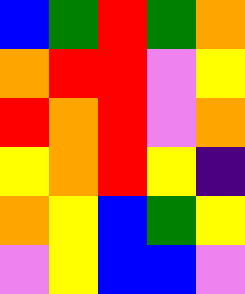[["blue", "green", "red", "green", "orange"], ["orange", "red", "red", "violet", "yellow"], ["red", "orange", "red", "violet", "orange"], ["yellow", "orange", "red", "yellow", "indigo"], ["orange", "yellow", "blue", "green", "yellow"], ["violet", "yellow", "blue", "blue", "violet"]]